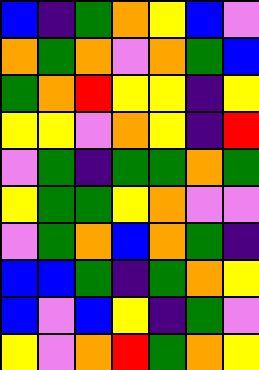[["blue", "indigo", "green", "orange", "yellow", "blue", "violet"], ["orange", "green", "orange", "violet", "orange", "green", "blue"], ["green", "orange", "red", "yellow", "yellow", "indigo", "yellow"], ["yellow", "yellow", "violet", "orange", "yellow", "indigo", "red"], ["violet", "green", "indigo", "green", "green", "orange", "green"], ["yellow", "green", "green", "yellow", "orange", "violet", "violet"], ["violet", "green", "orange", "blue", "orange", "green", "indigo"], ["blue", "blue", "green", "indigo", "green", "orange", "yellow"], ["blue", "violet", "blue", "yellow", "indigo", "green", "violet"], ["yellow", "violet", "orange", "red", "green", "orange", "yellow"]]